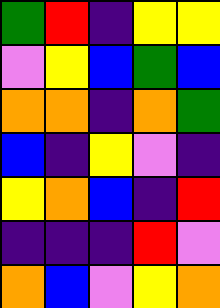[["green", "red", "indigo", "yellow", "yellow"], ["violet", "yellow", "blue", "green", "blue"], ["orange", "orange", "indigo", "orange", "green"], ["blue", "indigo", "yellow", "violet", "indigo"], ["yellow", "orange", "blue", "indigo", "red"], ["indigo", "indigo", "indigo", "red", "violet"], ["orange", "blue", "violet", "yellow", "orange"]]